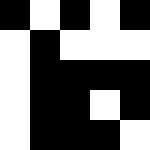[["black", "white", "black", "white", "black"], ["white", "black", "white", "white", "white"], ["white", "black", "black", "black", "black"], ["white", "black", "black", "white", "black"], ["white", "black", "black", "black", "white"]]